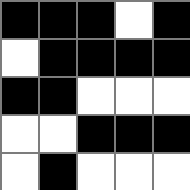[["black", "black", "black", "white", "black"], ["white", "black", "black", "black", "black"], ["black", "black", "white", "white", "white"], ["white", "white", "black", "black", "black"], ["white", "black", "white", "white", "white"]]